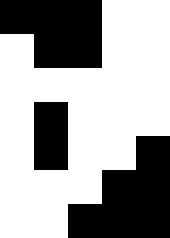[["black", "black", "black", "white", "white"], ["white", "black", "black", "white", "white"], ["white", "white", "white", "white", "white"], ["white", "black", "white", "white", "white"], ["white", "black", "white", "white", "black"], ["white", "white", "white", "black", "black"], ["white", "white", "black", "black", "black"]]